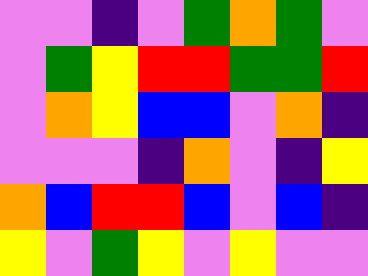[["violet", "violet", "indigo", "violet", "green", "orange", "green", "violet"], ["violet", "green", "yellow", "red", "red", "green", "green", "red"], ["violet", "orange", "yellow", "blue", "blue", "violet", "orange", "indigo"], ["violet", "violet", "violet", "indigo", "orange", "violet", "indigo", "yellow"], ["orange", "blue", "red", "red", "blue", "violet", "blue", "indigo"], ["yellow", "violet", "green", "yellow", "violet", "yellow", "violet", "violet"]]